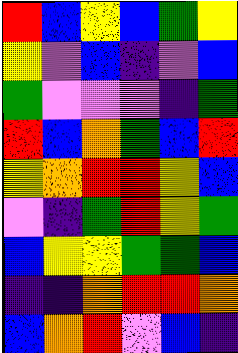[["red", "blue", "yellow", "blue", "green", "yellow"], ["yellow", "violet", "blue", "indigo", "violet", "blue"], ["green", "violet", "violet", "violet", "indigo", "green"], ["red", "blue", "orange", "green", "blue", "red"], ["yellow", "orange", "red", "red", "yellow", "blue"], ["violet", "indigo", "green", "red", "yellow", "green"], ["blue", "yellow", "yellow", "green", "green", "blue"], ["indigo", "indigo", "orange", "red", "red", "orange"], ["blue", "orange", "red", "violet", "blue", "indigo"]]